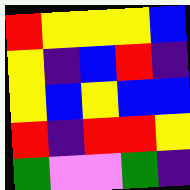[["red", "yellow", "yellow", "yellow", "blue"], ["yellow", "indigo", "blue", "red", "indigo"], ["yellow", "blue", "yellow", "blue", "blue"], ["red", "indigo", "red", "red", "yellow"], ["green", "violet", "violet", "green", "indigo"]]